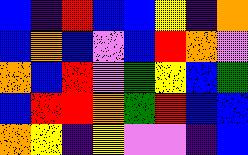[["blue", "indigo", "red", "blue", "blue", "yellow", "indigo", "orange"], ["blue", "orange", "blue", "violet", "blue", "red", "orange", "violet"], ["orange", "blue", "red", "violet", "green", "yellow", "blue", "green"], ["blue", "red", "red", "orange", "green", "red", "blue", "blue"], ["orange", "yellow", "indigo", "yellow", "violet", "violet", "indigo", "blue"]]